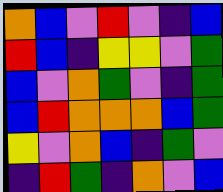[["orange", "blue", "violet", "red", "violet", "indigo", "blue"], ["red", "blue", "indigo", "yellow", "yellow", "violet", "green"], ["blue", "violet", "orange", "green", "violet", "indigo", "green"], ["blue", "red", "orange", "orange", "orange", "blue", "green"], ["yellow", "violet", "orange", "blue", "indigo", "green", "violet"], ["indigo", "red", "green", "indigo", "orange", "violet", "blue"]]